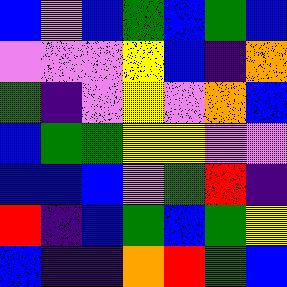[["blue", "violet", "blue", "green", "blue", "green", "blue"], ["violet", "violet", "violet", "yellow", "blue", "indigo", "orange"], ["green", "indigo", "violet", "yellow", "violet", "orange", "blue"], ["blue", "green", "green", "yellow", "yellow", "violet", "violet"], ["blue", "blue", "blue", "violet", "green", "red", "indigo"], ["red", "indigo", "blue", "green", "blue", "green", "yellow"], ["blue", "indigo", "indigo", "orange", "red", "green", "blue"]]